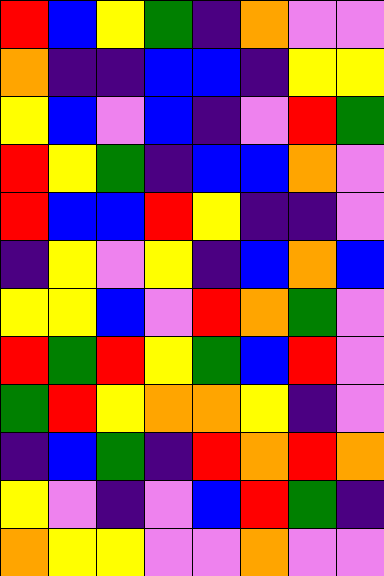[["red", "blue", "yellow", "green", "indigo", "orange", "violet", "violet"], ["orange", "indigo", "indigo", "blue", "blue", "indigo", "yellow", "yellow"], ["yellow", "blue", "violet", "blue", "indigo", "violet", "red", "green"], ["red", "yellow", "green", "indigo", "blue", "blue", "orange", "violet"], ["red", "blue", "blue", "red", "yellow", "indigo", "indigo", "violet"], ["indigo", "yellow", "violet", "yellow", "indigo", "blue", "orange", "blue"], ["yellow", "yellow", "blue", "violet", "red", "orange", "green", "violet"], ["red", "green", "red", "yellow", "green", "blue", "red", "violet"], ["green", "red", "yellow", "orange", "orange", "yellow", "indigo", "violet"], ["indigo", "blue", "green", "indigo", "red", "orange", "red", "orange"], ["yellow", "violet", "indigo", "violet", "blue", "red", "green", "indigo"], ["orange", "yellow", "yellow", "violet", "violet", "orange", "violet", "violet"]]